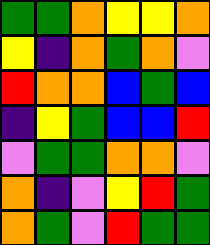[["green", "green", "orange", "yellow", "yellow", "orange"], ["yellow", "indigo", "orange", "green", "orange", "violet"], ["red", "orange", "orange", "blue", "green", "blue"], ["indigo", "yellow", "green", "blue", "blue", "red"], ["violet", "green", "green", "orange", "orange", "violet"], ["orange", "indigo", "violet", "yellow", "red", "green"], ["orange", "green", "violet", "red", "green", "green"]]